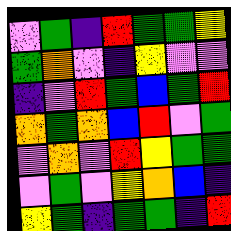[["violet", "green", "indigo", "red", "green", "green", "yellow"], ["green", "orange", "violet", "indigo", "yellow", "violet", "violet"], ["indigo", "violet", "red", "green", "blue", "green", "red"], ["orange", "green", "orange", "blue", "red", "violet", "green"], ["violet", "orange", "violet", "red", "yellow", "green", "green"], ["violet", "green", "violet", "yellow", "orange", "blue", "indigo"], ["yellow", "green", "indigo", "green", "green", "indigo", "red"]]